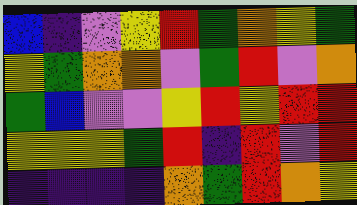[["blue", "indigo", "violet", "yellow", "red", "green", "orange", "yellow", "green"], ["yellow", "green", "orange", "orange", "violet", "green", "red", "violet", "orange"], ["green", "blue", "violet", "violet", "yellow", "red", "yellow", "red", "red"], ["yellow", "yellow", "yellow", "green", "red", "indigo", "red", "violet", "red"], ["indigo", "indigo", "indigo", "indigo", "orange", "green", "red", "orange", "yellow"]]